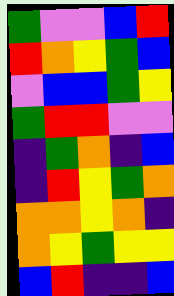[["green", "violet", "violet", "blue", "red"], ["red", "orange", "yellow", "green", "blue"], ["violet", "blue", "blue", "green", "yellow"], ["green", "red", "red", "violet", "violet"], ["indigo", "green", "orange", "indigo", "blue"], ["indigo", "red", "yellow", "green", "orange"], ["orange", "orange", "yellow", "orange", "indigo"], ["orange", "yellow", "green", "yellow", "yellow"], ["blue", "red", "indigo", "indigo", "blue"]]